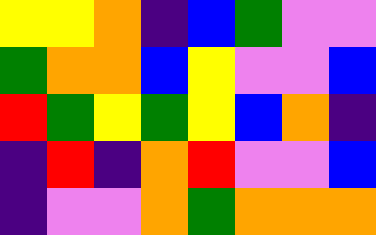[["yellow", "yellow", "orange", "indigo", "blue", "green", "violet", "violet"], ["green", "orange", "orange", "blue", "yellow", "violet", "violet", "blue"], ["red", "green", "yellow", "green", "yellow", "blue", "orange", "indigo"], ["indigo", "red", "indigo", "orange", "red", "violet", "violet", "blue"], ["indigo", "violet", "violet", "orange", "green", "orange", "orange", "orange"]]